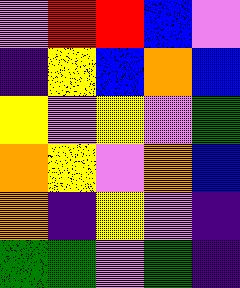[["violet", "red", "red", "blue", "violet"], ["indigo", "yellow", "blue", "orange", "blue"], ["yellow", "violet", "yellow", "violet", "green"], ["orange", "yellow", "violet", "orange", "blue"], ["orange", "indigo", "yellow", "violet", "indigo"], ["green", "green", "violet", "green", "indigo"]]